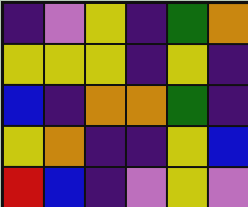[["indigo", "violet", "yellow", "indigo", "green", "orange"], ["yellow", "yellow", "yellow", "indigo", "yellow", "indigo"], ["blue", "indigo", "orange", "orange", "green", "indigo"], ["yellow", "orange", "indigo", "indigo", "yellow", "blue"], ["red", "blue", "indigo", "violet", "yellow", "violet"]]